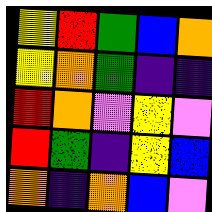[["yellow", "red", "green", "blue", "orange"], ["yellow", "orange", "green", "indigo", "indigo"], ["red", "orange", "violet", "yellow", "violet"], ["red", "green", "indigo", "yellow", "blue"], ["orange", "indigo", "orange", "blue", "violet"]]